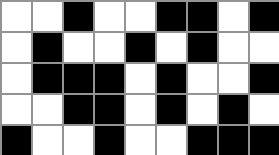[["white", "white", "black", "white", "white", "black", "black", "white", "black"], ["white", "black", "white", "white", "black", "white", "black", "white", "white"], ["white", "black", "black", "black", "white", "black", "white", "white", "black"], ["white", "white", "black", "black", "white", "black", "white", "black", "white"], ["black", "white", "white", "black", "white", "white", "black", "black", "black"]]